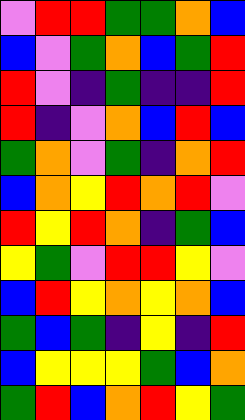[["violet", "red", "red", "green", "green", "orange", "blue"], ["blue", "violet", "green", "orange", "blue", "green", "red"], ["red", "violet", "indigo", "green", "indigo", "indigo", "red"], ["red", "indigo", "violet", "orange", "blue", "red", "blue"], ["green", "orange", "violet", "green", "indigo", "orange", "red"], ["blue", "orange", "yellow", "red", "orange", "red", "violet"], ["red", "yellow", "red", "orange", "indigo", "green", "blue"], ["yellow", "green", "violet", "red", "red", "yellow", "violet"], ["blue", "red", "yellow", "orange", "yellow", "orange", "blue"], ["green", "blue", "green", "indigo", "yellow", "indigo", "red"], ["blue", "yellow", "yellow", "yellow", "green", "blue", "orange"], ["green", "red", "blue", "orange", "red", "yellow", "green"]]